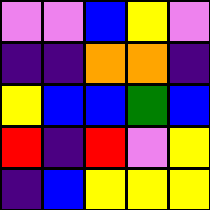[["violet", "violet", "blue", "yellow", "violet"], ["indigo", "indigo", "orange", "orange", "indigo"], ["yellow", "blue", "blue", "green", "blue"], ["red", "indigo", "red", "violet", "yellow"], ["indigo", "blue", "yellow", "yellow", "yellow"]]